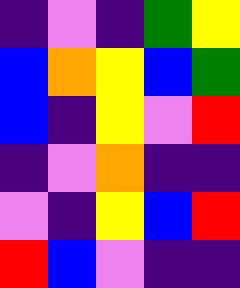[["indigo", "violet", "indigo", "green", "yellow"], ["blue", "orange", "yellow", "blue", "green"], ["blue", "indigo", "yellow", "violet", "red"], ["indigo", "violet", "orange", "indigo", "indigo"], ["violet", "indigo", "yellow", "blue", "red"], ["red", "blue", "violet", "indigo", "indigo"]]